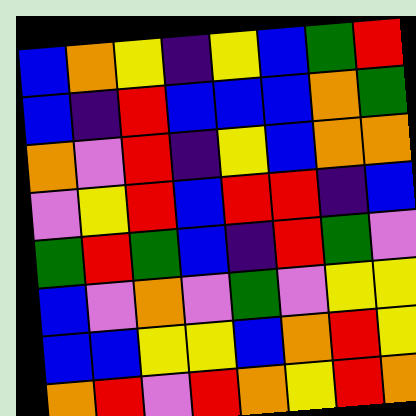[["blue", "orange", "yellow", "indigo", "yellow", "blue", "green", "red"], ["blue", "indigo", "red", "blue", "blue", "blue", "orange", "green"], ["orange", "violet", "red", "indigo", "yellow", "blue", "orange", "orange"], ["violet", "yellow", "red", "blue", "red", "red", "indigo", "blue"], ["green", "red", "green", "blue", "indigo", "red", "green", "violet"], ["blue", "violet", "orange", "violet", "green", "violet", "yellow", "yellow"], ["blue", "blue", "yellow", "yellow", "blue", "orange", "red", "yellow"], ["orange", "red", "violet", "red", "orange", "yellow", "red", "orange"]]